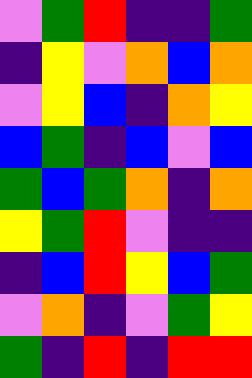[["violet", "green", "red", "indigo", "indigo", "green"], ["indigo", "yellow", "violet", "orange", "blue", "orange"], ["violet", "yellow", "blue", "indigo", "orange", "yellow"], ["blue", "green", "indigo", "blue", "violet", "blue"], ["green", "blue", "green", "orange", "indigo", "orange"], ["yellow", "green", "red", "violet", "indigo", "indigo"], ["indigo", "blue", "red", "yellow", "blue", "green"], ["violet", "orange", "indigo", "violet", "green", "yellow"], ["green", "indigo", "red", "indigo", "red", "red"]]